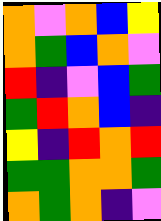[["orange", "violet", "orange", "blue", "yellow"], ["orange", "green", "blue", "orange", "violet"], ["red", "indigo", "violet", "blue", "green"], ["green", "red", "orange", "blue", "indigo"], ["yellow", "indigo", "red", "orange", "red"], ["green", "green", "orange", "orange", "green"], ["orange", "green", "orange", "indigo", "violet"]]